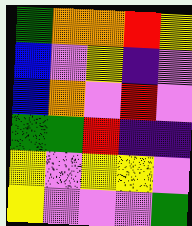[["green", "orange", "orange", "red", "yellow"], ["blue", "violet", "yellow", "indigo", "violet"], ["blue", "orange", "violet", "red", "violet"], ["green", "green", "red", "indigo", "indigo"], ["yellow", "violet", "yellow", "yellow", "violet"], ["yellow", "violet", "violet", "violet", "green"]]